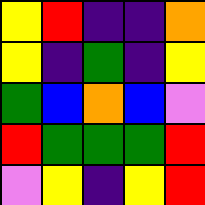[["yellow", "red", "indigo", "indigo", "orange"], ["yellow", "indigo", "green", "indigo", "yellow"], ["green", "blue", "orange", "blue", "violet"], ["red", "green", "green", "green", "red"], ["violet", "yellow", "indigo", "yellow", "red"]]